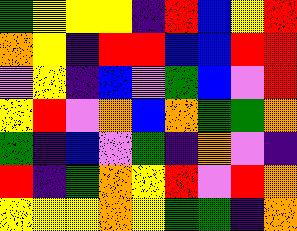[["green", "yellow", "yellow", "yellow", "indigo", "red", "blue", "yellow", "red"], ["orange", "yellow", "indigo", "red", "red", "blue", "blue", "red", "red"], ["violet", "yellow", "indigo", "blue", "violet", "green", "blue", "violet", "red"], ["yellow", "red", "violet", "orange", "blue", "orange", "green", "green", "orange"], ["green", "indigo", "blue", "violet", "green", "indigo", "orange", "violet", "indigo"], ["red", "indigo", "green", "orange", "yellow", "red", "violet", "red", "orange"], ["yellow", "yellow", "yellow", "orange", "yellow", "green", "green", "indigo", "orange"]]